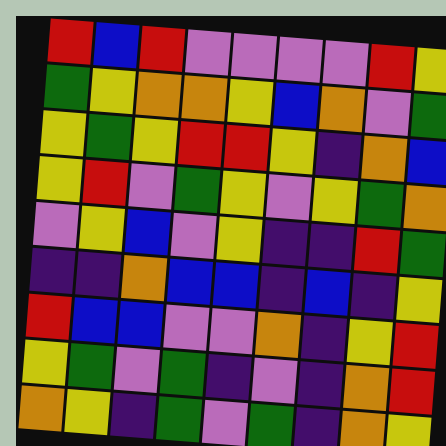[["red", "blue", "red", "violet", "violet", "violet", "violet", "red", "yellow"], ["green", "yellow", "orange", "orange", "yellow", "blue", "orange", "violet", "green"], ["yellow", "green", "yellow", "red", "red", "yellow", "indigo", "orange", "blue"], ["yellow", "red", "violet", "green", "yellow", "violet", "yellow", "green", "orange"], ["violet", "yellow", "blue", "violet", "yellow", "indigo", "indigo", "red", "green"], ["indigo", "indigo", "orange", "blue", "blue", "indigo", "blue", "indigo", "yellow"], ["red", "blue", "blue", "violet", "violet", "orange", "indigo", "yellow", "red"], ["yellow", "green", "violet", "green", "indigo", "violet", "indigo", "orange", "red"], ["orange", "yellow", "indigo", "green", "violet", "green", "indigo", "orange", "yellow"]]